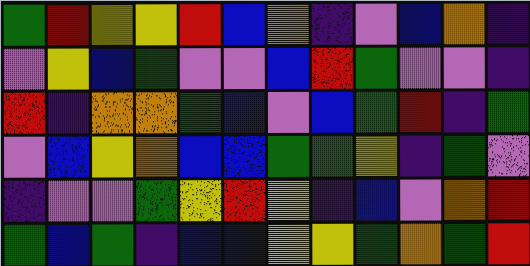[["green", "red", "yellow", "yellow", "red", "blue", "orange", "indigo", "violet", "blue", "orange", "indigo"], ["violet", "yellow", "blue", "green", "violet", "violet", "blue", "red", "green", "violet", "violet", "indigo"], ["red", "indigo", "orange", "orange", "green", "blue", "violet", "blue", "green", "red", "indigo", "green"], ["violet", "blue", "yellow", "orange", "blue", "blue", "green", "green", "yellow", "indigo", "green", "violet"], ["indigo", "violet", "violet", "green", "yellow", "red", "yellow", "indigo", "blue", "violet", "orange", "red"], ["green", "blue", "green", "indigo", "blue", "blue", "yellow", "yellow", "green", "orange", "green", "red"]]